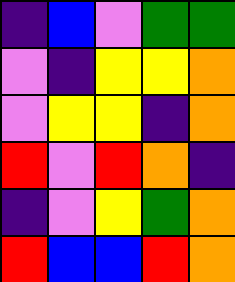[["indigo", "blue", "violet", "green", "green"], ["violet", "indigo", "yellow", "yellow", "orange"], ["violet", "yellow", "yellow", "indigo", "orange"], ["red", "violet", "red", "orange", "indigo"], ["indigo", "violet", "yellow", "green", "orange"], ["red", "blue", "blue", "red", "orange"]]